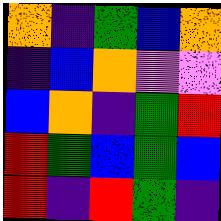[["orange", "indigo", "green", "blue", "orange"], ["indigo", "blue", "orange", "violet", "violet"], ["blue", "orange", "indigo", "green", "red"], ["red", "green", "blue", "green", "blue"], ["red", "indigo", "red", "green", "indigo"]]